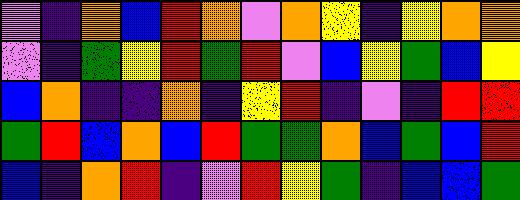[["violet", "indigo", "orange", "blue", "red", "orange", "violet", "orange", "yellow", "indigo", "yellow", "orange", "orange"], ["violet", "indigo", "green", "yellow", "red", "green", "red", "violet", "blue", "yellow", "green", "blue", "yellow"], ["blue", "orange", "indigo", "indigo", "orange", "indigo", "yellow", "red", "indigo", "violet", "indigo", "red", "red"], ["green", "red", "blue", "orange", "blue", "red", "green", "green", "orange", "blue", "green", "blue", "red"], ["blue", "indigo", "orange", "red", "indigo", "violet", "red", "yellow", "green", "indigo", "blue", "blue", "green"]]